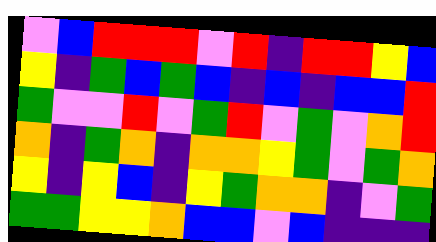[["violet", "blue", "red", "red", "red", "violet", "red", "indigo", "red", "red", "yellow", "blue"], ["yellow", "indigo", "green", "blue", "green", "blue", "indigo", "blue", "indigo", "blue", "blue", "red"], ["green", "violet", "violet", "red", "violet", "green", "red", "violet", "green", "violet", "orange", "red"], ["orange", "indigo", "green", "orange", "indigo", "orange", "orange", "yellow", "green", "violet", "green", "orange"], ["yellow", "indigo", "yellow", "blue", "indigo", "yellow", "green", "orange", "orange", "indigo", "violet", "green"], ["green", "green", "yellow", "yellow", "orange", "blue", "blue", "violet", "blue", "indigo", "indigo", "indigo"]]